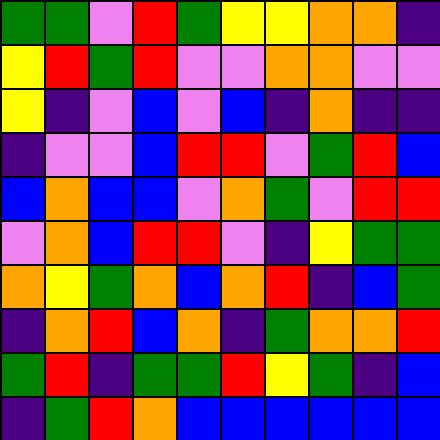[["green", "green", "violet", "red", "green", "yellow", "yellow", "orange", "orange", "indigo"], ["yellow", "red", "green", "red", "violet", "violet", "orange", "orange", "violet", "violet"], ["yellow", "indigo", "violet", "blue", "violet", "blue", "indigo", "orange", "indigo", "indigo"], ["indigo", "violet", "violet", "blue", "red", "red", "violet", "green", "red", "blue"], ["blue", "orange", "blue", "blue", "violet", "orange", "green", "violet", "red", "red"], ["violet", "orange", "blue", "red", "red", "violet", "indigo", "yellow", "green", "green"], ["orange", "yellow", "green", "orange", "blue", "orange", "red", "indigo", "blue", "green"], ["indigo", "orange", "red", "blue", "orange", "indigo", "green", "orange", "orange", "red"], ["green", "red", "indigo", "green", "green", "red", "yellow", "green", "indigo", "blue"], ["indigo", "green", "red", "orange", "blue", "blue", "blue", "blue", "blue", "blue"]]